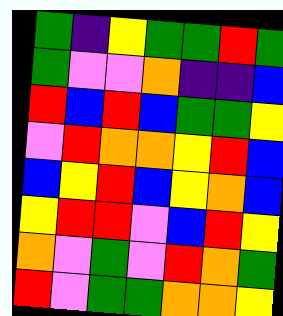[["green", "indigo", "yellow", "green", "green", "red", "green"], ["green", "violet", "violet", "orange", "indigo", "indigo", "blue"], ["red", "blue", "red", "blue", "green", "green", "yellow"], ["violet", "red", "orange", "orange", "yellow", "red", "blue"], ["blue", "yellow", "red", "blue", "yellow", "orange", "blue"], ["yellow", "red", "red", "violet", "blue", "red", "yellow"], ["orange", "violet", "green", "violet", "red", "orange", "green"], ["red", "violet", "green", "green", "orange", "orange", "yellow"]]